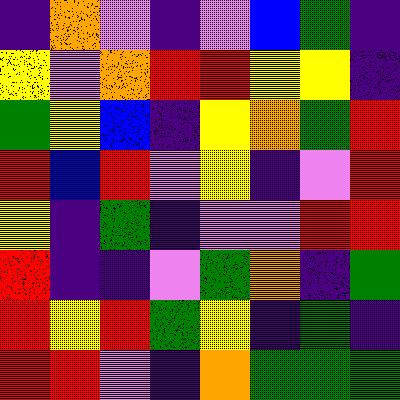[["indigo", "orange", "violet", "indigo", "violet", "blue", "green", "indigo"], ["yellow", "violet", "orange", "red", "red", "yellow", "yellow", "indigo"], ["green", "yellow", "blue", "indigo", "yellow", "orange", "green", "red"], ["red", "blue", "red", "violet", "yellow", "indigo", "violet", "red"], ["yellow", "indigo", "green", "indigo", "violet", "violet", "red", "red"], ["red", "indigo", "indigo", "violet", "green", "orange", "indigo", "green"], ["red", "yellow", "red", "green", "yellow", "indigo", "green", "indigo"], ["red", "red", "violet", "indigo", "orange", "green", "green", "green"]]